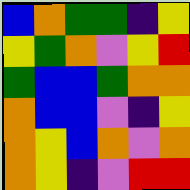[["blue", "orange", "green", "green", "indigo", "yellow"], ["yellow", "green", "orange", "violet", "yellow", "red"], ["green", "blue", "blue", "green", "orange", "orange"], ["orange", "blue", "blue", "violet", "indigo", "yellow"], ["orange", "yellow", "blue", "orange", "violet", "orange"], ["orange", "yellow", "indigo", "violet", "red", "red"]]